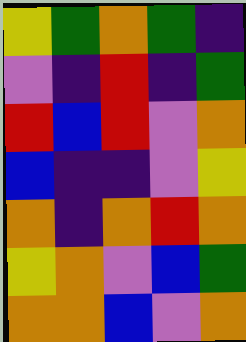[["yellow", "green", "orange", "green", "indigo"], ["violet", "indigo", "red", "indigo", "green"], ["red", "blue", "red", "violet", "orange"], ["blue", "indigo", "indigo", "violet", "yellow"], ["orange", "indigo", "orange", "red", "orange"], ["yellow", "orange", "violet", "blue", "green"], ["orange", "orange", "blue", "violet", "orange"]]